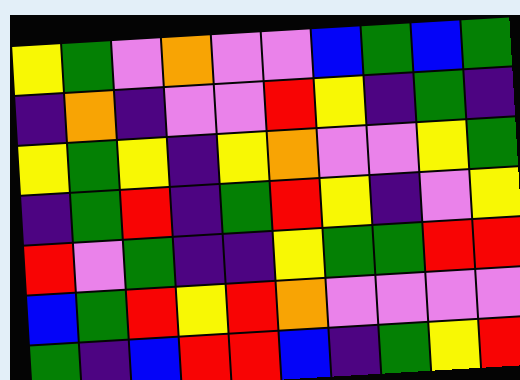[["yellow", "green", "violet", "orange", "violet", "violet", "blue", "green", "blue", "green"], ["indigo", "orange", "indigo", "violet", "violet", "red", "yellow", "indigo", "green", "indigo"], ["yellow", "green", "yellow", "indigo", "yellow", "orange", "violet", "violet", "yellow", "green"], ["indigo", "green", "red", "indigo", "green", "red", "yellow", "indigo", "violet", "yellow"], ["red", "violet", "green", "indigo", "indigo", "yellow", "green", "green", "red", "red"], ["blue", "green", "red", "yellow", "red", "orange", "violet", "violet", "violet", "violet"], ["green", "indigo", "blue", "red", "red", "blue", "indigo", "green", "yellow", "red"]]